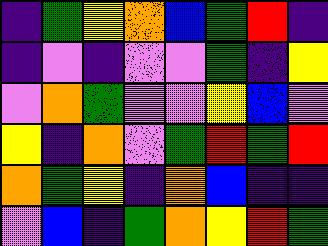[["indigo", "green", "yellow", "orange", "blue", "green", "red", "indigo"], ["indigo", "violet", "indigo", "violet", "violet", "green", "indigo", "yellow"], ["violet", "orange", "green", "violet", "violet", "yellow", "blue", "violet"], ["yellow", "indigo", "orange", "violet", "green", "red", "green", "red"], ["orange", "green", "yellow", "indigo", "orange", "blue", "indigo", "indigo"], ["violet", "blue", "indigo", "green", "orange", "yellow", "red", "green"]]